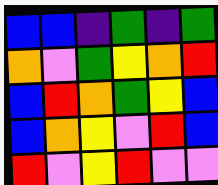[["blue", "blue", "indigo", "green", "indigo", "green"], ["orange", "violet", "green", "yellow", "orange", "red"], ["blue", "red", "orange", "green", "yellow", "blue"], ["blue", "orange", "yellow", "violet", "red", "blue"], ["red", "violet", "yellow", "red", "violet", "violet"]]